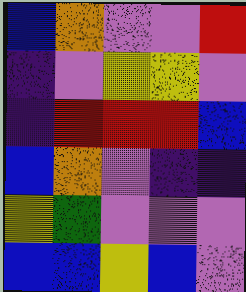[["blue", "orange", "violet", "violet", "red"], ["indigo", "violet", "yellow", "yellow", "violet"], ["indigo", "red", "red", "red", "blue"], ["blue", "orange", "violet", "indigo", "indigo"], ["yellow", "green", "violet", "violet", "violet"], ["blue", "blue", "yellow", "blue", "violet"]]